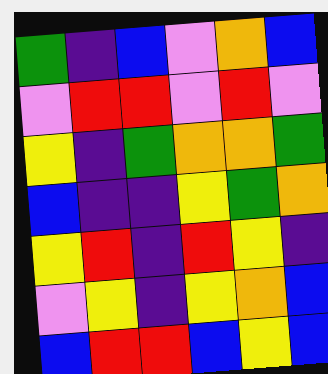[["green", "indigo", "blue", "violet", "orange", "blue"], ["violet", "red", "red", "violet", "red", "violet"], ["yellow", "indigo", "green", "orange", "orange", "green"], ["blue", "indigo", "indigo", "yellow", "green", "orange"], ["yellow", "red", "indigo", "red", "yellow", "indigo"], ["violet", "yellow", "indigo", "yellow", "orange", "blue"], ["blue", "red", "red", "blue", "yellow", "blue"]]